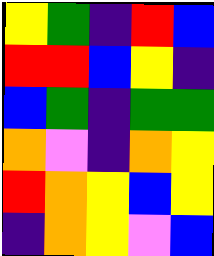[["yellow", "green", "indigo", "red", "blue"], ["red", "red", "blue", "yellow", "indigo"], ["blue", "green", "indigo", "green", "green"], ["orange", "violet", "indigo", "orange", "yellow"], ["red", "orange", "yellow", "blue", "yellow"], ["indigo", "orange", "yellow", "violet", "blue"]]